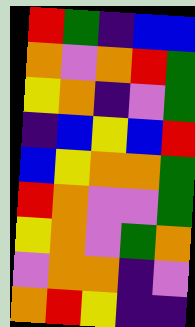[["red", "green", "indigo", "blue", "blue"], ["orange", "violet", "orange", "red", "green"], ["yellow", "orange", "indigo", "violet", "green"], ["indigo", "blue", "yellow", "blue", "red"], ["blue", "yellow", "orange", "orange", "green"], ["red", "orange", "violet", "violet", "green"], ["yellow", "orange", "violet", "green", "orange"], ["violet", "orange", "orange", "indigo", "violet"], ["orange", "red", "yellow", "indigo", "indigo"]]